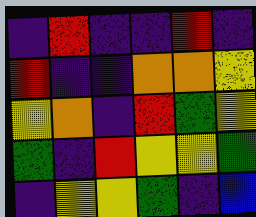[["indigo", "red", "indigo", "indigo", "red", "indigo"], ["red", "indigo", "indigo", "orange", "orange", "yellow"], ["yellow", "orange", "indigo", "red", "green", "yellow"], ["green", "indigo", "red", "yellow", "yellow", "green"], ["indigo", "yellow", "yellow", "green", "indigo", "blue"]]